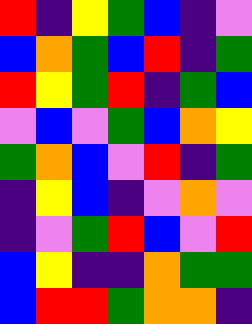[["red", "indigo", "yellow", "green", "blue", "indigo", "violet"], ["blue", "orange", "green", "blue", "red", "indigo", "green"], ["red", "yellow", "green", "red", "indigo", "green", "blue"], ["violet", "blue", "violet", "green", "blue", "orange", "yellow"], ["green", "orange", "blue", "violet", "red", "indigo", "green"], ["indigo", "yellow", "blue", "indigo", "violet", "orange", "violet"], ["indigo", "violet", "green", "red", "blue", "violet", "red"], ["blue", "yellow", "indigo", "indigo", "orange", "green", "green"], ["blue", "red", "red", "green", "orange", "orange", "indigo"]]